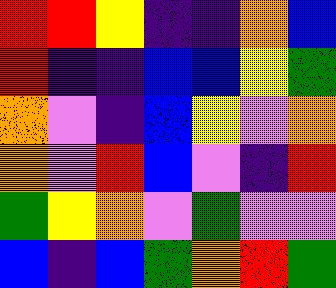[["red", "red", "yellow", "indigo", "indigo", "orange", "blue"], ["red", "indigo", "indigo", "blue", "blue", "yellow", "green"], ["orange", "violet", "indigo", "blue", "yellow", "violet", "orange"], ["orange", "violet", "red", "blue", "violet", "indigo", "red"], ["green", "yellow", "orange", "violet", "green", "violet", "violet"], ["blue", "indigo", "blue", "green", "orange", "red", "green"]]